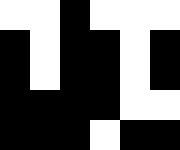[["white", "white", "black", "white", "white", "white"], ["black", "white", "black", "black", "white", "black"], ["black", "white", "black", "black", "white", "black"], ["black", "black", "black", "black", "white", "white"], ["black", "black", "black", "white", "black", "black"]]